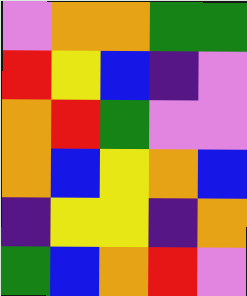[["violet", "orange", "orange", "green", "green"], ["red", "yellow", "blue", "indigo", "violet"], ["orange", "red", "green", "violet", "violet"], ["orange", "blue", "yellow", "orange", "blue"], ["indigo", "yellow", "yellow", "indigo", "orange"], ["green", "blue", "orange", "red", "violet"]]